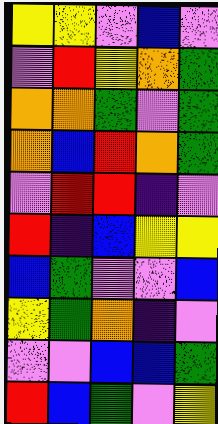[["yellow", "yellow", "violet", "blue", "violet"], ["violet", "red", "yellow", "orange", "green"], ["orange", "orange", "green", "violet", "green"], ["orange", "blue", "red", "orange", "green"], ["violet", "red", "red", "indigo", "violet"], ["red", "indigo", "blue", "yellow", "yellow"], ["blue", "green", "violet", "violet", "blue"], ["yellow", "green", "orange", "indigo", "violet"], ["violet", "violet", "blue", "blue", "green"], ["red", "blue", "green", "violet", "yellow"]]